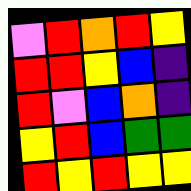[["violet", "red", "orange", "red", "yellow"], ["red", "red", "yellow", "blue", "indigo"], ["red", "violet", "blue", "orange", "indigo"], ["yellow", "red", "blue", "green", "green"], ["red", "yellow", "red", "yellow", "yellow"]]